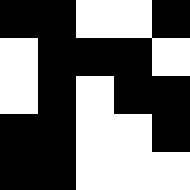[["black", "black", "white", "white", "black"], ["white", "black", "black", "black", "white"], ["white", "black", "white", "black", "black"], ["black", "black", "white", "white", "black"], ["black", "black", "white", "white", "white"]]